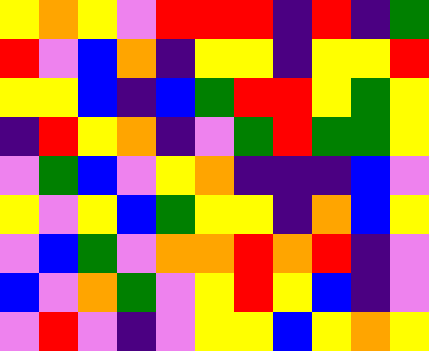[["yellow", "orange", "yellow", "violet", "red", "red", "red", "indigo", "red", "indigo", "green"], ["red", "violet", "blue", "orange", "indigo", "yellow", "yellow", "indigo", "yellow", "yellow", "red"], ["yellow", "yellow", "blue", "indigo", "blue", "green", "red", "red", "yellow", "green", "yellow"], ["indigo", "red", "yellow", "orange", "indigo", "violet", "green", "red", "green", "green", "yellow"], ["violet", "green", "blue", "violet", "yellow", "orange", "indigo", "indigo", "indigo", "blue", "violet"], ["yellow", "violet", "yellow", "blue", "green", "yellow", "yellow", "indigo", "orange", "blue", "yellow"], ["violet", "blue", "green", "violet", "orange", "orange", "red", "orange", "red", "indigo", "violet"], ["blue", "violet", "orange", "green", "violet", "yellow", "red", "yellow", "blue", "indigo", "violet"], ["violet", "red", "violet", "indigo", "violet", "yellow", "yellow", "blue", "yellow", "orange", "yellow"]]